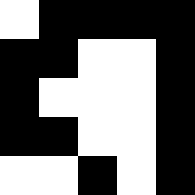[["white", "black", "black", "black", "black"], ["black", "black", "white", "white", "black"], ["black", "white", "white", "white", "black"], ["black", "black", "white", "white", "black"], ["white", "white", "black", "white", "black"]]